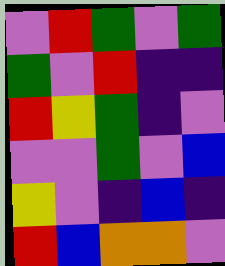[["violet", "red", "green", "violet", "green"], ["green", "violet", "red", "indigo", "indigo"], ["red", "yellow", "green", "indigo", "violet"], ["violet", "violet", "green", "violet", "blue"], ["yellow", "violet", "indigo", "blue", "indigo"], ["red", "blue", "orange", "orange", "violet"]]